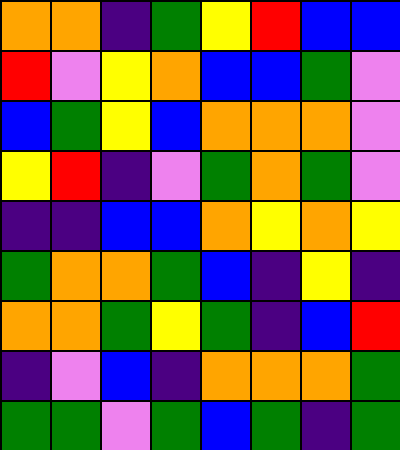[["orange", "orange", "indigo", "green", "yellow", "red", "blue", "blue"], ["red", "violet", "yellow", "orange", "blue", "blue", "green", "violet"], ["blue", "green", "yellow", "blue", "orange", "orange", "orange", "violet"], ["yellow", "red", "indigo", "violet", "green", "orange", "green", "violet"], ["indigo", "indigo", "blue", "blue", "orange", "yellow", "orange", "yellow"], ["green", "orange", "orange", "green", "blue", "indigo", "yellow", "indigo"], ["orange", "orange", "green", "yellow", "green", "indigo", "blue", "red"], ["indigo", "violet", "blue", "indigo", "orange", "orange", "orange", "green"], ["green", "green", "violet", "green", "blue", "green", "indigo", "green"]]